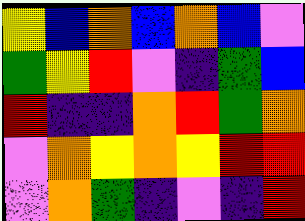[["yellow", "blue", "orange", "blue", "orange", "blue", "violet"], ["green", "yellow", "red", "violet", "indigo", "green", "blue"], ["red", "indigo", "indigo", "orange", "red", "green", "orange"], ["violet", "orange", "yellow", "orange", "yellow", "red", "red"], ["violet", "orange", "green", "indigo", "violet", "indigo", "red"]]